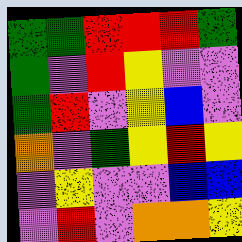[["green", "green", "red", "red", "red", "green"], ["green", "violet", "red", "yellow", "violet", "violet"], ["green", "red", "violet", "yellow", "blue", "violet"], ["orange", "violet", "green", "yellow", "red", "yellow"], ["violet", "yellow", "violet", "violet", "blue", "blue"], ["violet", "red", "violet", "orange", "orange", "yellow"]]